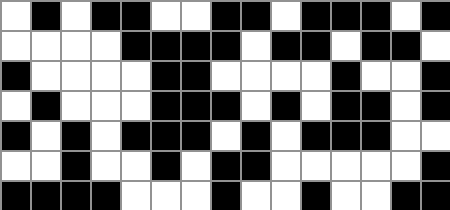[["white", "black", "white", "black", "black", "white", "white", "black", "black", "white", "black", "black", "black", "white", "black"], ["white", "white", "white", "white", "black", "black", "black", "black", "white", "black", "black", "white", "black", "black", "white"], ["black", "white", "white", "white", "white", "black", "black", "white", "white", "white", "white", "black", "white", "white", "black"], ["white", "black", "white", "white", "white", "black", "black", "black", "white", "black", "white", "black", "black", "white", "black"], ["black", "white", "black", "white", "black", "black", "black", "white", "black", "white", "black", "black", "black", "white", "white"], ["white", "white", "black", "white", "white", "black", "white", "black", "black", "white", "white", "white", "white", "white", "black"], ["black", "black", "black", "black", "white", "white", "white", "black", "white", "white", "black", "white", "white", "black", "black"]]